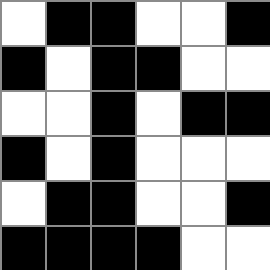[["white", "black", "black", "white", "white", "black"], ["black", "white", "black", "black", "white", "white"], ["white", "white", "black", "white", "black", "black"], ["black", "white", "black", "white", "white", "white"], ["white", "black", "black", "white", "white", "black"], ["black", "black", "black", "black", "white", "white"]]